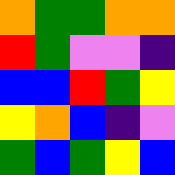[["orange", "green", "green", "orange", "orange"], ["red", "green", "violet", "violet", "indigo"], ["blue", "blue", "red", "green", "yellow"], ["yellow", "orange", "blue", "indigo", "violet"], ["green", "blue", "green", "yellow", "blue"]]